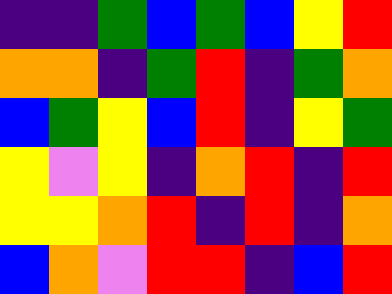[["indigo", "indigo", "green", "blue", "green", "blue", "yellow", "red"], ["orange", "orange", "indigo", "green", "red", "indigo", "green", "orange"], ["blue", "green", "yellow", "blue", "red", "indigo", "yellow", "green"], ["yellow", "violet", "yellow", "indigo", "orange", "red", "indigo", "red"], ["yellow", "yellow", "orange", "red", "indigo", "red", "indigo", "orange"], ["blue", "orange", "violet", "red", "red", "indigo", "blue", "red"]]